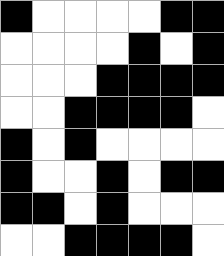[["black", "white", "white", "white", "white", "black", "black"], ["white", "white", "white", "white", "black", "white", "black"], ["white", "white", "white", "black", "black", "black", "black"], ["white", "white", "black", "black", "black", "black", "white"], ["black", "white", "black", "white", "white", "white", "white"], ["black", "white", "white", "black", "white", "black", "black"], ["black", "black", "white", "black", "white", "white", "white"], ["white", "white", "black", "black", "black", "black", "white"]]